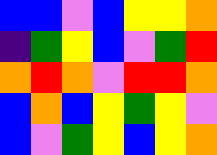[["blue", "blue", "violet", "blue", "yellow", "yellow", "orange"], ["indigo", "green", "yellow", "blue", "violet", "green", "red"], ["orange", "red", "orange", "violet", "red", "red", "orange"], ["blue", "orange", "blue", "yellow", "green", "yellow", "violet"], ["blue", "violet", "green", "yellow", "blue", "yellow", "orange"]]